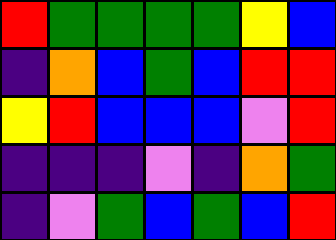[["red", "green", "green", "green", "green", "yellow", "blue"], ["indigo", "orange", "blue", "green", "blue", "red", "red"], ["yellow", "red", "blue", "blue", "blue", "violet", "red"], ["indigo", "indigo", "indigo", "violet", "indigo", "orange", "green"], ["indigo", "violet", "green", "blue", "green", "blue", "red"]]